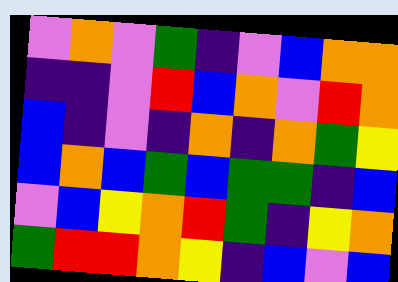[["violet", "orange", "violet", "green", "indigo", "violet", "blue", "orange", "orange"], ["indigo", "indigo", "violet", "red", "blue", "orange", "violet", "red", "orange"], ["blue", "indigo", "violet", "indigo", "orange", "indigo", "orange", "green", "yellow"], ["blue", "orange", "blue", "green", "blue", "green", "green", "indigo", "blue"], ["violet", "blue", "yellow", "orange", "red", "green", "indigo", "yellow", "orange"], ["green", "red", "red", "orange", "yellow", "indigo", "blue", "violet", "blue"]]